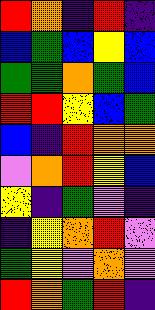[["red", "orange", "indigo", "red", "indigo"], ["blue", "green", "blue", "yellow", "blue"], ["green", "green", "orange", "green", "blue"], ["red", "red", "yellow", "blue", "green"], ["blue", "indigo", "red", "orange", "orange"], ["violet", "orange", "red", "yellow", "blue"], ["yellow", "indigo", "green", "violet", "indigo"], ["indigo", "yellow", "orange", "red", "violet"], ["green", "yellow", "violet", "orange", "violet"], ["red", "orange", "green", "red", "indigo"]]